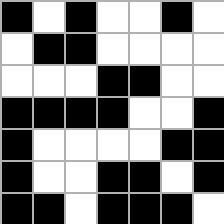[["black", "white", "black", "white", "white", "black", "white"], ["white", "black", "black", "white", "white", "white", "white"], ["white", "white", "white", "black", "black", "white", "white"], ["black", "black", "black", "black", "white", "white", "black"], ["black", "white", "white", "white", "white", "black", "black"], ["black", "white", "white", "black", "black", "white", "black"], ["black", "black", "white", "black", "black", "black", "white"]]